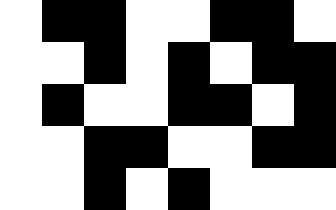[["white", "black", "black", "white", "white", "black", "black", "white"], ["white", "white", "black", "white", "black", "white", "black", "black"], ["white", "black", "white", "white", "black", "black", "white", "black"], ["white", "white", "black", "black", "white", "white", "black", "black"], ["white", "white", "black", "white", "black", "white", "white", "white"]]